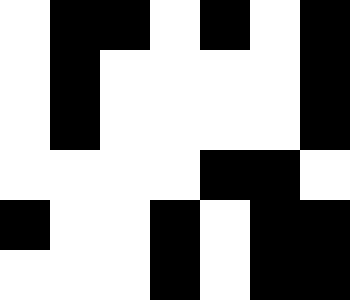[["white", "black", "black", "white", "black", "white", "black"], ["white", "black", "white", "white", "white", "white", "black"], ["white", "black", "white", "white", "white", "white", "black"], ["white", "white", "white", "white", "black", "black", "white"], ["black", "white", "white", "black", "white", "black", "black"], ["white", "white", "white", "black", "white", "black", "black"]]